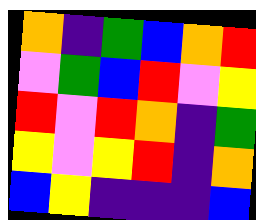[["orange", "indigo", "green", "blue", "orange", "red"], ["violet", "green", "blue", "red", "violet", "yellow"], ["red", "violet", "red", "orange", "indigo", "green"], ["yellow", "violet", "yellow", "red", "indigo", "orange"], ["blue", "yellow", "indigo", "indigo", "indigo", "blue"]]